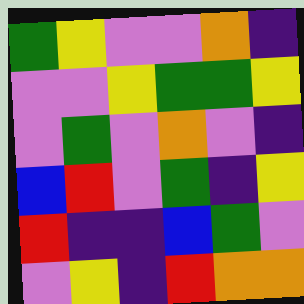[["green", "yellow", "violet", "violet", "orange", "indigo"], ["violet", "violet", "yellow", "green", "green", "yellow"], ["violet", "green", "violet", "orange", "violet", "indigo"], ["blue", "red", "violet", "green", "indigo", "yellow"], ["red", "indigo", "indigo", "blue", "green", "violet"], ["violet", "yellow", "indigo", "red", "orange", "orange"]]